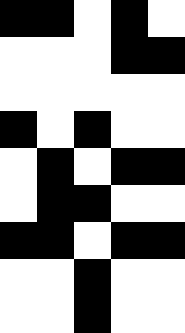[["black", "black", "white", "black", "white"], ["white", "white", "white", "black", "black"], ["white", "white", "white", "white", "white"], ["black", "white", "black", "white", "white"], ["white", "black", "white", "black", "black"], ["white", "black", "black", "white", "white"], ["black", "black", "white", "black", "black"], ["white", "white", "black", "white", "white"], ["white", "white", "black", "white", "white"]]